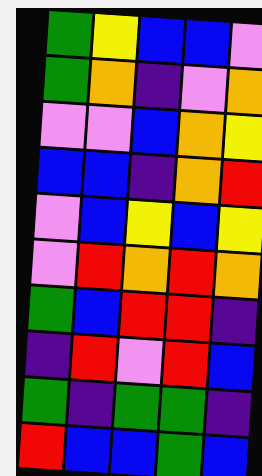[["green", "yellow", "blue", "blue", "violet"], ["green", "orange", "indigo", "violet", "orange"], ["violet", "violet", "blue", "orange", "yellow"], ["blue", "blue", "indigo", "orange", "red"], ["violet", "blue", "yellow", "blue", "yellow"], ["violet", "red", "orange", "red", "orange"], ["green", "blue", "red", "red", "indigo"], ["indigo", "red", "violet", "red", "blue"], ["green", "indigo", "green", "green", "indigo"], ["red", "blue", "blue", "green", "blue"]]